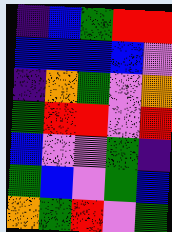[["indigo", "blue", "green", "red", "red"], ["blue", "blue", "blue", "blue", "violet"], ["indigo", "orange", "green", "violet", "orange"], ["green", "red", "red", "violet", "red"], ["blue", "violet", "violet", "green", "indigo"], ["green", "blue", "violet", "green", "blue"], ["orange", "green", "red", "violet", "green"]]